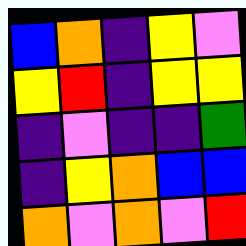[["blue", "orange", "indigo", "yellow", "violet"], ["yellow", "red", "indigo", "yellow", "yellow"], ["indigo", "violet", "indigo", "indigo", "green"], ["indigo", "yellow", "orange", "blue", "blue"], ["orange", "violet", "orange", "violet", "red"]]